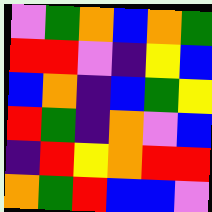[["violet", "green", "orange", "blue", "orange", "green"], ["red", "red", "violet", "indigo", "yellow", "blue"], ["blue", "orange", "indigo", "blue", "green", "yellow"], ["red", "green", "indigo", "orange", "violet", "blue"], ["indigo", "red", "yellow", "orange", "red", "red"], ["orange", "green", "red", "blue", "blue", "violet"]]